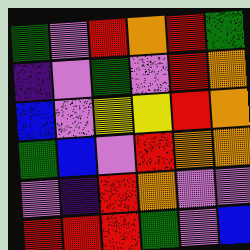[["green", "violet", "red", "orange", "red", "green"], ["indigo", "violet", "green", "violet", "red", "orange"], ["blue", "violet", "yellow", "yellow", "red", "orange"], ["green", "blue", "violet", "red", "orange", "orange"], ["violet", "indigo", "red", "orange", "violet", "violet"], ["red", "red", "red", "green", "violet", "blue"]]